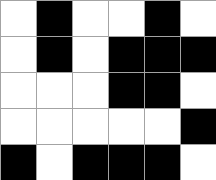[["white", "black", "white", "white", "black", "white"], ["white", "black", "white", "black", "black", "black"], ["white", "white", "white", "black", "black", "white"], ["white", "white", "white", "white", "white", "black"], ["black", "white", "black", "black", "black", "white"]]